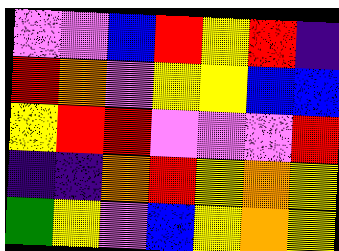[["violet", "violet", "blue", "red", "yellow", "red", "indigo"], ["red", "orange", "violet", "yellow", "yellow", "blue", "blue"], ["yellow", "red", "red", "violet", "violet", "violet", "red"], ["indigo", "indigo", "orange", "red", "yellow", "orange", "yellow"], ["green", "yellow", "violet", "blue", "yellow", "orange", "yellow"]]